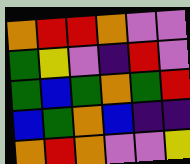[["orange", "red", "red", "orange", "violet", "violet"], ["green", "yellow", "violet", "indigo", "red", "violet"], ["green", "blue", "green", "orange", "green", "red"], ["blue", "green", "orange", "blue", "indigo", "indigo"], ["orange", "red", "orange", "violet", "violet", "yellow"]]